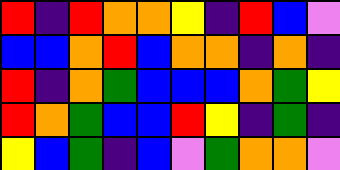[["red", "indigo", "red", "orange", "orange", "yellow", "indigo", "red", "blue", "violet"], ["blue", "blue", "orange", "red", "blue", "orange", "orange", "indigo", "orange", "indigo"], ["red", "indigo", "orange", "green", "blue", "blue", "blue", "orange", "green", "yellow"], ["red", "orange", "green", "blue", "blue", "red", "yellow", "indigo", "green", "indigo"], ["yellow", "blue", "green", "indigo", "blue", "violet", "green", "orange", "orange", "violet"]]